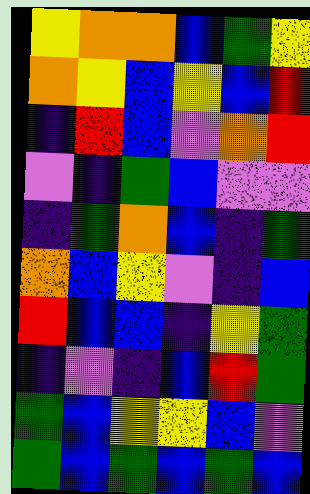[["yellow", "orange", "orange", "blue", "green", "yellow"], ["orange", "yellow", "blue", "yellow", "blue", "red"], ["indigo", "red", "blue", "violet", "orange", "red"], ["violet", "indigo", "green", "blue", "violet", "violet"], ["indigo", "green", "orange", "blue", "indigo", "green"], ["orange", "blue", "yellow", "violet", "indigo", "blue"], ["red", "blue", "blue", "indigo", "yellow", "green"], ["indigo", "violet", "indigo", "blue", "red", "green"], ["green", "blue", "yellow", "yellow", "blue", "violet"], ["green", "blue", "green", "blue", "green", "blue"]]